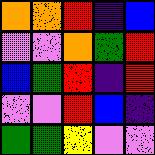[["orange", "orange", "red", "indigo", "blue"], ["violet", "violet", "orange", "green", "red"], ["blue", "green", "red", "indigo", "red"], ["violet", "violet", "red", "blue", "indigo"], ["green", "green", "yellow", "violet", "violet"]]